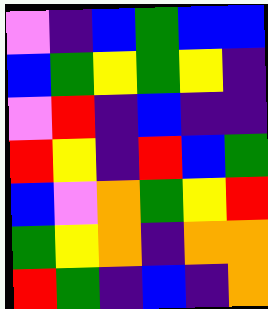[["violet", "indigo", "blue", "green", "blue", "blue"], ["blue", "green", "yellow", "green", "yellow", "indigo"], ["violet", "red", "indigo", "blue", "indigo", "indigo"], ["red", "yellow", "indigo", "red", "blue", "green"], ["blue", "violet", "orange", "green", "yellow", "red"], ["green", "yellow", "orange", "indigo", "orange", "orange"], ["red", "green", "indigo", "blue", "indigo", "orange"]]